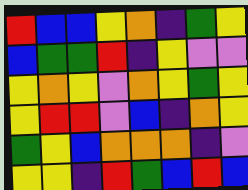[["red", "blue", "blue", "yellow", "orange", "indigo", "green", "yellow"], ["blue", "green", "green", "red", "indigo", "yellow", "violet", "violet"], ["yellow", "orange", "yellow", "violet", "orange", "yellow", "green", "yellow"], ["yellow", "red", "red", "violet", "blue", "indigo", "orange", "yellow"], ["green", "yellow", "blue", "orange", "orange", "orange", "indigo", "violet"], ["yellow", "yellow", "indigo", "red", "green", "blue", "red", "blue"]]